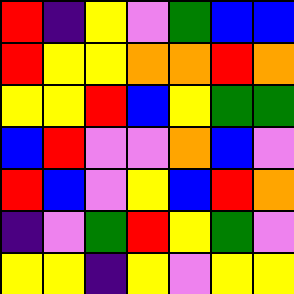[["red", "indigo", "yellow", "violet", "green", "blue", "blue"], ["red", "yellow", "yellow", "orange", "orange", "red", "orange"], ["yellow", "yellow", "red", "blue", "yellow", "green", "green"], ["blue", "red", "violet", "violet", "orange", "blue", "violet"], ["red", "blue", "violet", "yellow", "blue", "red", "orange"], ["indigo", "violet", "green", "red", "yellow", "green", "violet"], ["yellow", "yellow", "indigo", "yellow", "violet", "yellow", "yellow"]]